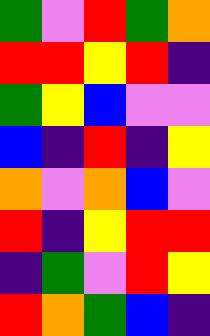[["green", "violet", "red", "green", "orange"], ["red", "red", "yellow", "red", "indigo"], ["green", "yellow", "blue", "violet", "violet"], ["blue", "indigo", "red", "indigo", "yellow"], ["orange", "violet", "orange", "blue", "violet"], ["red", "indigo", "yellow", "red", "red"], ["indigo", "green", "violet", "red", "yellow"], ["red", "orange", "green", "blue", "indigo"]]